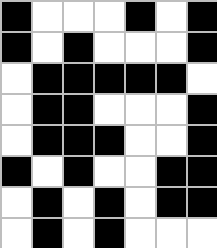[["black", "white", "white", "white", "black", "white", "black"], ["black", "white", "black", "white", "white", "white", "black"], ["white", "black", "black", "black", "black", "black", "white"], ["white", "black", "black", "white", "white", "white", "black"], ["white", "black", "black", "black", "white", "white", "black"], ["black", "white", "black", "white", "white", "black", "black"], ["white", "black", "white", "black", "white", "black", "black"], ["white", "black", "white", "black", "white", "white", "white"]]